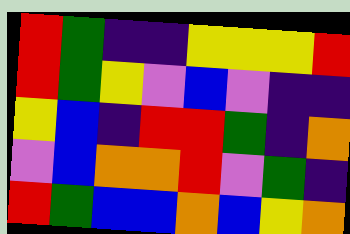[["red", "green", "indigo", "indigo", "yellow", "yellow", "yellow", "red"], ["red", "green", "yellow", "violet", "blue", "violet", "indigo", "indigo"], ["yellow", "blue", "indigo", "red", "red", "green", "indigo", "orange"], ["violet", "blue", "orange", "orange", "red", "violet", "green", "indigo"], ["red", "green", "blue", "blue", "orange", "blue", "yellow", "orange"]]